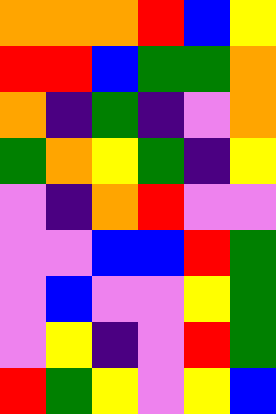[["orange", "orange", "orange", "red", "blue", "yellow"], ["red", "red", "blue", "green", "green", "orange"], ["orange", "indigo", "green", "indigo", "violet", "orange"], ["green", "orange", "yellow", "green", "indigo", "yellow"], ["violet", "indigo", "orange", "red", "violet", "violet"], ["violet", "violet", "blue", "blue", "red", "green"], ["violet", "blue", "violet", "violet", "yellow", "green"], ["violet", "yellow", "indigo", "violet", "red", "green"], ["red", "green", "yellow", "violet", "yellow", "blue"]]